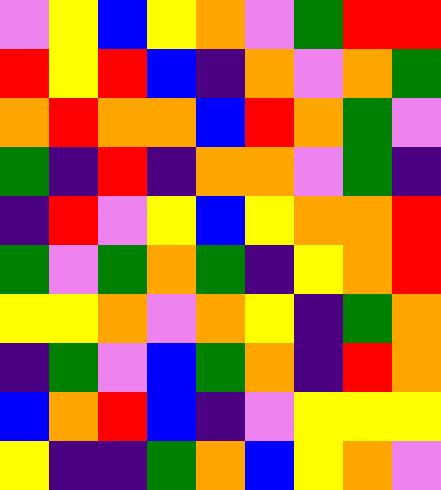[["violet", "yellow", "blue", "yellow", "orange", "violet", "green", "red", "red"], ["red", "yellow", "red", "blue", "indigo", "orange", "violet", "orange", "green"], ["orange", "red", "orange", "orange", "blue", "red", "orange", "green", "violet"], ["green", "indigo", "red", "indigo", "orange", "orange", "violet", "green", "indigo"], ["indigo", "red", "violet", "yellow", "blue", "yellow", "orange", "orange", "red"], ["green", "violet", "green", "orange", "green", "indigo", "yellow", "orange", "red"], ["yellow", "yellow", "orange", "violet", "orange", "yellow", "indigo", "green", "orange"], ["indigo", "green", "violet", "blue", "green", "orange", "indigo", "red", "orange"], ["blue", "orange", "red", "blue", "indigo", "violet", "yellow", "yellow", "yellow"], ["yellow", "indigo", "indigo", "green", "orange", "blue", "yellow", "orange", "violet"]]